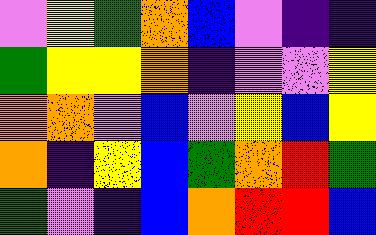[["violet", "yellow", "green", "orange", "blue", "violet", "indigo", "indigo"], ["green", "yellow", "yellow", "orange", "indigo", "violet", "violet", "yellow"], ["orange", "orange", "violet", "blue", "violet", "yellow", "blue", "yellow"], ["orange", "indigo", "yellow", "blue", "green", "orange", "red", "green"], ["green", "violet", "indigo", "blue", "orange", "red", "red", "blue"]]